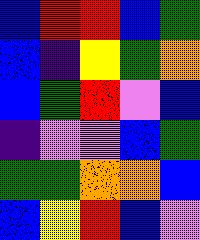[["blue", "red", "red", "blue", "green"], ["blue", "indigo", "yellow", "green", "orange"], ["blue", "green", "red", "violet", "blue"], ["indigo", "violet", "violet", "blue", "green"], ["green", "green", "orange", "orange", "blue"], ["blue", "yellow", "red", "blue", "violet"]]